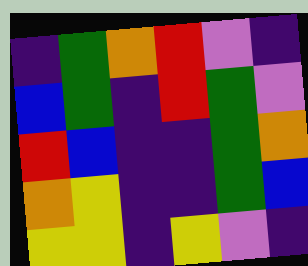[["indigo", "green", "orange", "red", "violet", "indigo"], ["blue", "green", "indigo", "red", "green", "violet"], ["red", "blue", "indigo", "indigo", "green", "orange"], ["orange", "yellow", "indigo", "indigo", "green", "blue"], ["yellow", "yellow", "indigo", "yellow", "violet", "indigo"]]